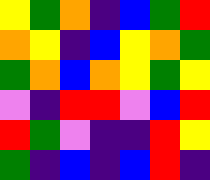[["yellow", "green", "orange", "indigo", "blue", "green", "red"], ["orange", "yellow", "indigo", "blue", "yellow", "orange", "green"], ["green", "orange", "blue", "orange", "yellow", "green", "yellow"], ["violet", "indigo", "red", "red", "violet", "blue", "red"], ["red", "green", "violet", "indigo", "indigo", "red", "yellow"], ["green", "indigo", "blue", "indigo", "blue", "red", "indigo"]]